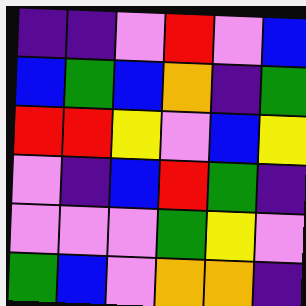[["indigo", "indigo", "violet", "red", "violet", "blue"], ["blue", "green", "blue", "orange", "indigo", "green"], ["red", "red", "yellow", "violet", "blue", "yellow"], ["violet", "indigo", "blue", "red", "green", "indigo"], ["violet", "violet", "violet", "green", "yellow", "violet"], ["green", "blue", "violet", "orange", "orange", "indigo"]]